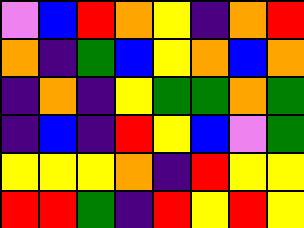[["violet", "blue", "red", "orange", "yellow", "indigo", "orange", "red"], ["orange", "indigo", "green", "blue", "yellow", "orange", "blue", "orange"], ["indigo", "orange", "indigo", "yellow", "green", "green", "orange", "green"], ["indigo", "blue", "indigo", "red", "yellow", "blue", "violet", "green"], ["yellow", "yellow", "yellow", "orange", "indigo", "red", "yellow", "yellow"], ["red", "red", "green", "indigo", "red", "yellow", "red", "yellow"]]